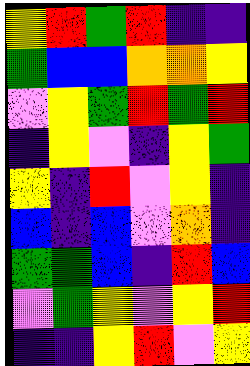[["yellow", "red", "green", "red", "indigo", "indigo"], ["green", "blue", "blue", "orange", "orange", "yellow"], ["violet", "yellow", "green", "red", "green", "red"], ["indigo", "yellow", "violet", "indigo", "yellow", "green"], ["yellow", "indigo", "red", "violet", "yellow", "indigo"], ["blue", "indigo", "blue", "violet", "orange", "indigo"], ["green", "green", "blue", "indigo", "red", "blue"], ["violet", "green", "yellow", "violet", "yellow", "red"], ["indigo", "indigo", "yellow", "red", "violet", "yellow"]]